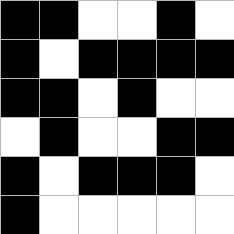[["black", "black", "white", "white", "black", "white"], ["black", "white", "black", "black", "black", "black"], ["black", "black", "white", "black", "white", "white"], ["white", "black", "white", "white", "black", "black"], ["black", "white", "black", "black", "black", "white"], ["black", "white", "white", "white", "white", "white"]]